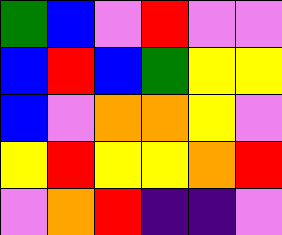[["green", "blue", "violet", "red", "violet", "violet"], ["blue", "red", "blue", "green", "yellow", "yellow"], ["blue", "violet", "orange", "orange", "yellow", "violet"], ["yellow", "red", "yellow", "yellow", "orange", "red"], ["violet", "orange", "red", "indigo", "indigo", "violet"]]